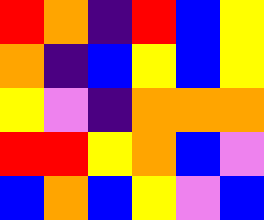[["red", "orange", "indigo", "red", "blue", "yellow"], ["orange", "indigo", "blue", "yellow", "blue", "yellow"], ["yellow", "violet", "indigo", "orange", "orange", "orange"], ["red", "red", "yellow", "orange", "blue", "violet"], ["blue", "orange", "blue", "yellow", "violet", "blue"]]